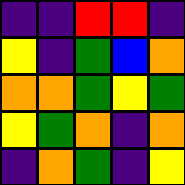[["indigo", "indigo", "red", "red", "indigo"], ["yellow", "indigo", "green", "blue", "orange"], ["orange", "orange", "green", "yellow", "green"], ["yellow", "green", "orange", "indigo", "orange"], ["indigo", "orange", "green", "indigo", "yellow"]]